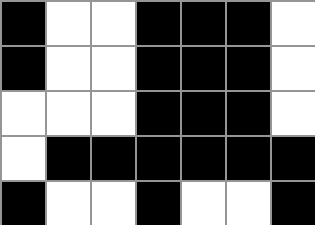[["black", "white", "white", "black", "black", "black", "white"], ["black", "white", "white", "black", "black", "black", "white"], ["white", "white", "white", "black", "black", "black", "white"], ["white", "black", "black", "black", "black", "black", "black"], ["black", "white", "white", "black", "white", "white", "black"]]